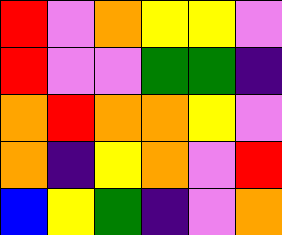[["red", "violet", "orange", "yellow", "yellow", "violet"], ["red", "violet", "violet", "green", "green", "indigo"], ["orange", "red", "orange", "orange", "yellow", "violet"], ["orange", "indigo", "yellow", "orange", "violet", "red"], ["blue", "yellow", "green", "indigo", "violet", "orange"]]